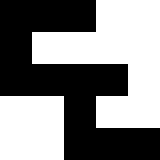[["black", "black", "black", "white", "white"], ["black", "white", "white", "white", "white"], ["black", "black", "black", "black", "white"], ["white", "white", "black", "white", "white"], ["white", "white", "black", "black", "black"]]